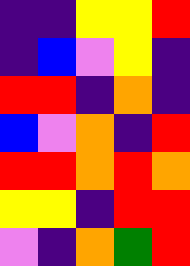[["indigo", "indigo", "yellow", "yellow", "red"], ["indigo", "blue", "violet", "yellow", "indigo"], ["red", "red", "indigo", "orange", "indigo"], ["blue", "violet", "orange", "indigo", "red"], ["red", "red", "orange", "red", "orange"], ["yellow", "yellow", "indigo", "red", "red"], ["violet", "indigo", "orange", "green", "red"]]